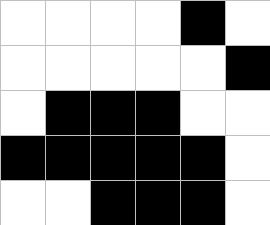[["white", "white", "white", "white", "black", "white"], ["white", "white", "white", "white", "white", "black"], ["white", "black", "black", "black", "white", "white"], ["black", "black", "black", "black", "black", "white"], ["white", "white", "black", "black", "black", "white"]]